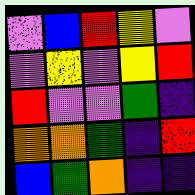[["violet", "blue", "red", "yellow", "violet"], ["violet", "yellow", "violet", "yellow", "red"], ["red", "violet", "violet", "green", "indigo"], ["orange", "orange", "green", "indigo", "red"], ["blue", "green", "orange", "indigo", "indigo"]]